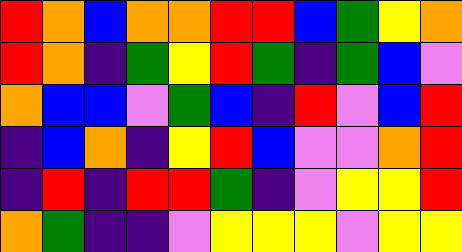[["red", "orange", "blue", "orange", "orange", "red", "red", "blue", "green", "yellow", "orange"], ["red", "orange", "indigo", "green", "yellow", "red", "green", "indigo", "green", "blue", "violet"], ["orange", "blue", "blue", "violet", "green", "blue", "indigo", "red", "violet", "blue", "red"], ["indigo", "blue", "orange", "indigo", "yellow", "red", "blue", "violet", "violet", "orange", "red"], ["indigo", "red", "indigo", "red", "red", "green", "indigo", "violet", "yellow", "yellow", "red"], ["orange", "green", "indigo", "indigo", "violet", "yellow", "yellow", "yellow", "violet", "yellow", "yellow"]]